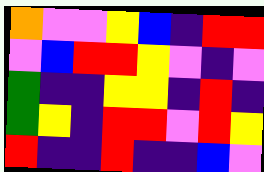[["orange", "violet", "violet", "yellow", "blue", "indigo", "red", "red"], ["violet", "blue", "red", "red", "yellow", "violet", "indigo", "violet"], ["green", "indigo", "indigo", "yellow", "yellow", "indigo", "red", "indigo"], ["green", "yellow", "indigo", "red", "red", "violet", "red", "yellow"], ["red", "indigo", "indigo", "red", "indigo", "indigo", "blue", "violet"]]